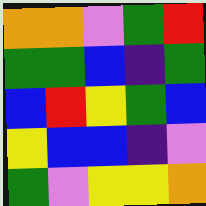[["orange", "orange", "violet", "green", "red"], ["green", "green", "blue", "indigo", "green"], ["blue", "red", "yellow", "green", "blue"], ["yellow", "blue", "blue", "indigo", "violet"], ["green", "violet", "yellow", "yellow", "orange"]]